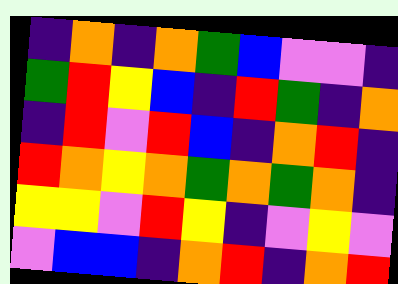[["indigo", "orange", "indigo", "orange", "green", "blue", "violet", "violet", "indigo"], ["green", "red", "yellow", "blue", "indigo", "red", "green", "indigo", "orange"], ["indigo", "red", "violet", "red", "blue", "indigo", "orange", "red", "indigo"], ["red", "orange", "yellow", "orange", "green", "orange", "green", "orange", "indigo"], ["yellow", "yellow", "violet", "red", "yellow", "indigo", "violet", "yellow", "violet"], ["violet", "blue", "blue", "indigo", "orange", "red", "indigo", "orange", "red"]]